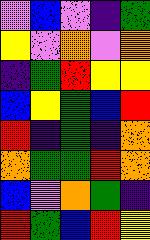[["violet", "blue", "violet", "indigo", "green"], ["yellow", "violet", "orange", "violet", "orange"], ["indigo", "green", "red", "yellow", "yellow"], ["blue", "yellow", "green", "blue", "red"], ["red", "indigo", "green", "indigo", "orange"], ["orange", "green", "green", "red", "orange"], ["blue", "violet", "orange", "green", "indigo"], ["red", "green", "blue", "red", "yellow"]]